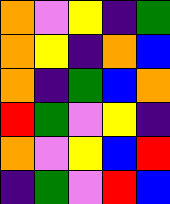[["orange", "violet", "yellow", "indigo", "green"], ["orange", "yellow", "indigo", "orange", "blue"], ["orange", "indigo", "green", "blue", "orange"], ["red", "green", "violet", "yellow", "indigo"], ["orange", "violet", "yellow", "blue", "red"], ["indigo", "green", "violet", "red", "blue"]]